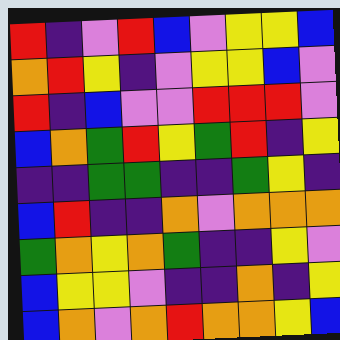[["red", "indigo", "violet", "red", "blue", "violet", "yellow", "yellow", "blue"], ["orange", "red", "yellow", "indigo", "violet", "yellow", "yellow", "blue", "violet"], ["red", "indigo", "blue", "violet", "violet", "red", "red", "red", "violet"], ["blue", "orange", "green", "red", "yellow", "green", "red", "indigo", "yellow"], ["indigo", "indigo", "green", "green", "indigo", "indigo", "green", "yellow", "indigo"], ["blue", "red", "indigo", "indigo", "orange", "violet", "orange", "orange", "orange"], ["green", "orange", "yellow", "orange", "green", "indigo", "indigo", "yellow", "violet"], ["blue", "yellow", "yellow", "violet", "indigo", "indigo", "orange", "indigo", "yellow"], ["blue", "orange", "violet", "orange", "red", "orange", "orange", "yellow", "blue"]]